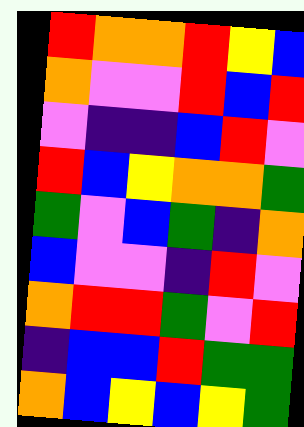[["red", "orange", "orange", "red", "yellow", "blue"], ["orange", "violet", "violet", "red", "blue", "red"], ["violet", "indigo", "indigo", "blue", "red", "violet"], ["red", "blue", "yellow", "orange", "orange", "green"], ["green", "violet", "blue", "green", "indigo", "orange"], ["blue", "violet", "violet", "indigo", "red", "violet"], ["orange", "red", "red", "green", "violet", "red"], ["indigo", "blue", "blue", "red", "green", "green"], ["orange", "blue", "yellow", "blue", "yellow", "green"]]